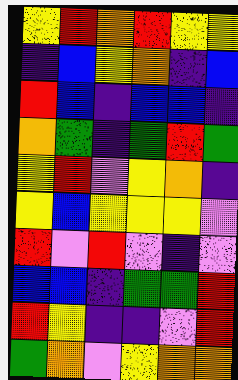[["yellow", "red", "orange", "red", "yellow", "yellow"], ["indigo", "blue", "yellow", "orange", "indigo", "blue"], ["red", "blue", "indigo", "blue", "blue", "indigo"], ["orange", "green", "indigo", "green", "red", "green"], ["yellow", "red", "violet", "yellow", "orange", "indigo"], ["yellow", "blue", "yellow", "yellow", "yellow", "violet"], ["red", "violet", "red", "violet", "indigo", "violet"], ["blue", "blue", "indigo", "green", "green", "red"], ["red", "yellow", "indigo", "indigo", "violet", "red"], ["green", "orange", "violet", "yellow", "orange", "orange"]]